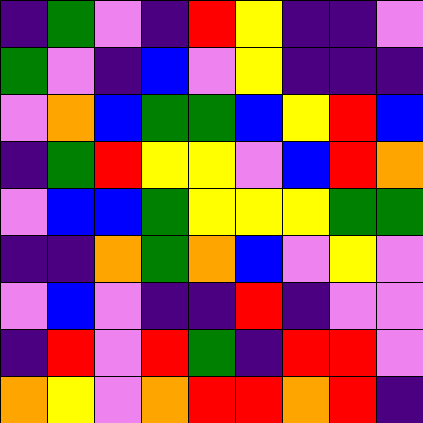[["indigo", "green", "violet", "indigo", "red", "yellow", "indigo", "indigo", "violet"], ["green", "violet", "indigo", "blue", "violet", "yellow", "indigo", "indigo", "indigo"], ["violet", "orange", "blue", "green", "green", "blue", "yellow", "red", "blue"], ["indigo", "green", "red", "yellow", "yellow", "violet", "blue", "red", "orange"], ["violet", "blue", "blue", "green", "yellow", "yellow", "yellow", "green", "green"], ["indigo", "indigo", "orange", "green", "orange", "blue", "violet", "yellow", "violet"], ["violet", "blue", "violet", "indigo", "indigo", "red", "indigo", "violet", "violet"], ["indigo", "red", "violet", "red", "green", "indigo", "red", "red", "violet"], ["orange", "yellow", "violet", "orange", "red", "red", "orange", "red", "indigo"]]